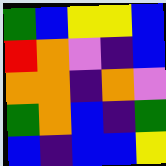[["green", "blue", "yellow", "yellow", "blue"], ["red", "orange", "violet", "indigo", "blue"], ["orange", "orange", "indigo", "orange", "violet"], ["green", "orange", "blue", "indigo", "green"], ["blue", "indigo", "blue", "blue", "yellow"]]